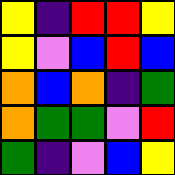[["yellow", "indigo", "red", "red", "yellow"], ["yellow", "violet", "blue", "red", "blue"], ["orange", "blue", "orange", "indigo", "green"], ["orange", "green", "green", "violet", "red"], ["green", "indigo", "violet", "blue", "yellow"]]